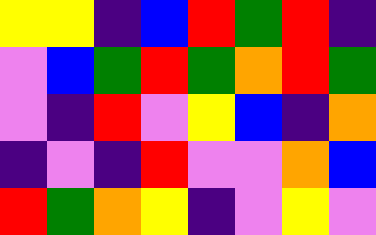[["yellow", "yellow", "indigo", "blue", "red", "green", "red", "indigo"], ["violet", "blue", "green", "red", "green", "orange", "red", "green"], ["violet", "indigo", "red", "violet", "yellow", "blue", "indigo", "orange"], ["indigo", "violet", "indigo", "red", "violet", "violet", "orange", "blue"], ["red", "green", "orange", "yellow", "indigo", "violet", "yellow", "violet"]]